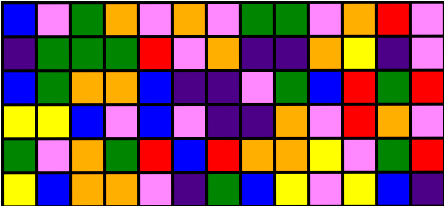[["blue", "violet", "green", "orange", "violet", "orange", "violet", "green", "green", "violet", "orange", "red", "violet"], ["indigo", "green", "green", "green", "red", "violet", "orange", "indigo", "indigo", "orange", "yellow", "indigo", "violet"], ["blue", "green", "orange", "orange", "blue", "indigo", "indigo", "violet", "green", "blue", "red", "green", "red"], ["yellow", "yellow", "blue", "violet", "blue", "violet", "indigo", "indigo", "orange", "violet", "red", "orange", "violet"], ["green", "violet", "orange", "green", "red", "blue", "red", "orange", "orange", "yellow", "violet", "green", "red"], ["yellow", "blue", "orange", "orange", "violet", "indigo", "green", "blue", "yellow", "violet", "yellow", "blue", "indigo"]]